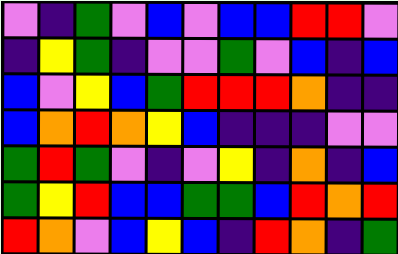[["violet", "indigo", "green", "violet", "blue", "violet", "blue", "blue", "red", "red", "violet"], ["indigo", "yellow", "green", "indigo", "violet", "violet", "green", "violet", "blue", "indigo", "blue"], ["blue", "violet", "yellow", "blue", "green", "red", "red", "red", "orange", "indigo", "indigo"], ["blue", "orange", "red", "orange", "yellow", "blue", "indigo", "indigo", "indigo", "violet", "violet"], ["green", "red", "green", "violet", "indigo", "violet", "yellow", "indigo", "orange", "indigo", "blue"], ["green", "yellow", "red", "blue", "blue", "green", "green", "blue", "red", "orange", "red"], ["red", "orange", "violet", "blue", "yellow", "blue", "indigo", "red", "orange", "indigo", "green"]]